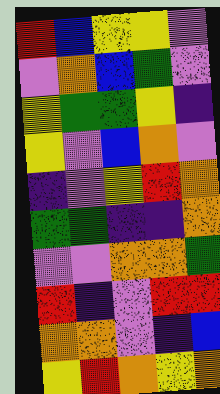[["red", "blue", "yellow", "yellow", "violet"], ["violet", "orange", "blue", "green", "violet"], ["yellow", "green", "green", "yellow", "indigo"], ["yellow", "violet", "blue", "orange", "violet"], ["indigo", "violet", "yellow", "red", "orange"], ["green", "green", "indigo", "indigo", "orange"], ["violet", "violet", "orange", "orange", "green"], ["red", "indigo", "violet", "red", "red"], ["orange", "orange", "violet", "indigo", "blue"], ["yellow", "red", "orange", "yellow", "orange"]]